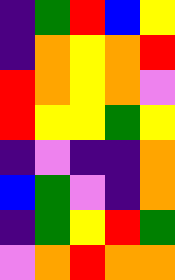[["indigo", "green", "red", "blue", "yellow"], ["indigo", "orange", "yellow", "orange", "red"], ["red", "orange", "yellow", "orange", "violet"], ["red", "yellow", "yellow", "green", "yellow"], ["indigo", "violet", "indigo", "indigo", "orange"], ["blue", "green", "violet", "indigo", "orange"], ["indigo", "green", "yellow", "red", "green"], ["violet", "orange", "red", "orange", "orange"]]